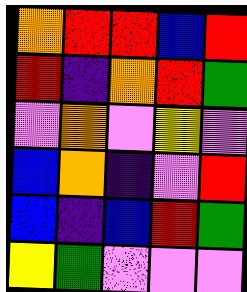[["orange", "red", "red", "blue", "red"], ["red", "indigo", "orange", "red", "green"], ["violet", "orange", "violet", "yellow", "violet"], ["blue", "orange", "indigo", "violet", "red"], ["blue", "indigo", "blue", "red", "green"], ["yellow", "green", "violet", "violet", "violet"]]